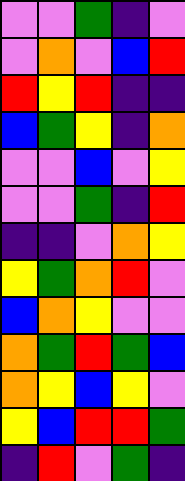[["violet", "violet", "green", "indigo", "violet"], ["violet", "orange", "violet", "blue", "red"], ["red", "yellow", "red", "indigo", "indigo"], ["blue", "green", "yellow", "indigo", "orange"], ["violet", "violet", "blue", "violet", "yellow"], ["violet", "violet", "green", "indigo", "red"], ["indigo", "indigo", "violet", "orange", "yellow"], ["yellow", "green", "orange", "red", "violet"], ["blue", "orange", "yellow", "violet", "violet"], ["orange", "green", "red", "green", "blue"], ["orange", "yellow", "blue", "yellow", "violet"], ["yellow", "blue", "red", "red", "green"], ["indigo", "red", "violet", "green", "indigo"]]